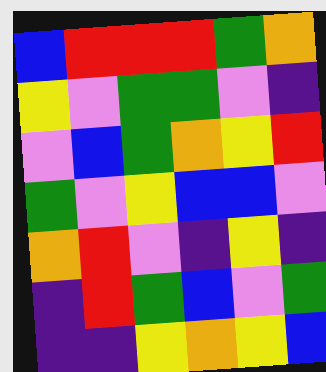[["blue", "red", "red", "red", "green", "orange"], ["yellow", "violet", "green", "green", "violet", "indigo"], ["violet", "blue", "green", "orange", "yellow", "red"], ["green", "violet", "yellow", "blue", "blue", "violet"], ["orange", "red", "violet", "indigo", "yellow", "indigo"], ["indigo", "red", "green", "blue", "violet", "green"], ["indigo", "indigo", "yellow", "orange", "yellow", "blue"]]